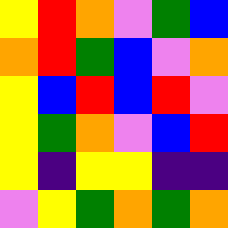[["yellow", "red", "orange", "violet", "green", "blue"], ["orange", "red", "green", "blue", "violet", "orange"], ["yellow", "blue", "red", "blue", "red", "violet"], ["yellow", "green", "orange", "violet", "blue", "red"], ["yellow", "indigo", "yellow", "yellow", "indigo", "indigo"], ["violet", "yellow", "green", "orange", "green", "orange"]]